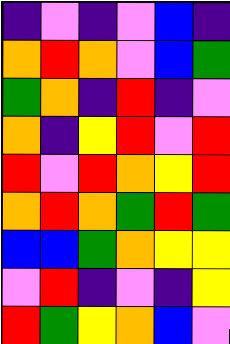[["indigo", "violet", "indigo", "violet", "blue", "indigo"], ["orange", "red", "orange", "violet", "blue", "green"], ["green", "orange", "indigo", "red", "indigo", "violet"], ["orange", "indigo", "yellow", "red", "violet", "red"], ["red", "violet", "red", "orange", "yellow", "red"], ["orange", "red", "orange", "green", "red", "green"], ["blue", "blue", "green", "orange", "yellow", "yellow"], ["violet", "red", "indigo", "violet", "indigo", "yellow"], ["red", "green", "yellow", "orange", "blue", "violet"]]